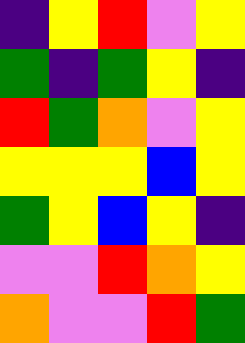[["indigo", "yellow", "red", "violet", "yellow"], ["green", "indigo", "green", "yellow", "indigo"], ["red", "green", "orange", "violet", "yellow"], ["yellow", "yellow", "yellow", "blue", "yellow"], ["green", "yellow", "blue", "yellow", "indigo"], ["violet", "violet", "red", "orange", "yellow"], ["orange", "violet", "violet", "red", "green"]]